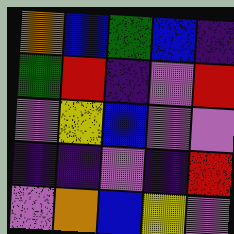[["orange", "blue", "green", "blue", "indigo"], ["green", "red", "indigo", "violet", "red"], ["violet", "yellow", "blue", "violet", "violet"], ["indigo", "indigo", "violet", "indigo", "red"], ["violet", "orange", "blue", "yellow", "violet"]]